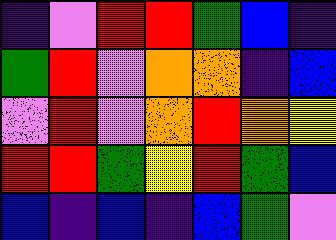[["indigo", "violet", "red", "red", "green", "blue", "indigo"], ["green", "red", "violet", "orange", "orange", "indigo", "blue"], ["violet", "red", "violet", "orange", "red", "orange", "yellow"], ["red", "red", "green", "yellow", "red", "green", "blue"], ["blue", "indigo", "blue", "indigo", "blue", "green", "violet"]]